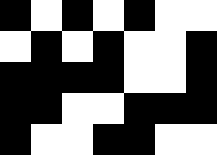[["black", "white", "black", "white", "black", "white", "white"], ["white", "black", "white", "black", "white", "white", "black"], ["black", "black", "black", "black", "white", "white", "black"], ["black", "black", "white", "white", "black", "black", "black"], ["black", "white", "white", "black", "black", "white", "white"]]